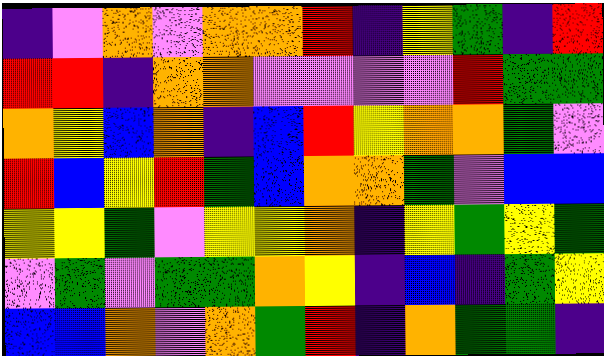[["indigo", "violet", "orange", "violet", "orange", "orange", "red", "indigo", "yellow", "green", "indigo", "red"], ["red", "red", "indigo", "orange", "orange", "violet", "violet", "violet", "violet", "red", "green", "green"], ["orange", "yellow", "blue", "orange", "indigo", "blue", "red", "yellow", "orange", "orange", "green", "violet"], ["red", "blue", "yellow", "red", "green", "blue", "orange", "orange", "green", "violet", "blue", "blue"], ["yellow", "yellow", "green", "violet", "yellow", "yellow", "orange", "indigo", "yellow", "green", "yellow", "green"], ["violet", "green", "violet", "green", "green", "orange", "yellow", "indigo", "blue", "indigo", "green", "yellow"], ["blue", "blue", "orange", "violet", "orange", "green", "red", "indigo", "orange", "green", "green", "indigo"]]